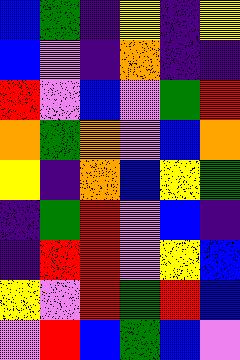[["blue", "green", "indigo", "yellow", "indigo", "yellow"], ["blue", "violet", "indigo", "orange", "indigo", "indigo"], ["red", "violet", "blue", "violet", "green", "red"], ["orange", "green", "orange", "violet", "blue", "orange"], ["yellow", "indigo", "orange", "blue", "yellow", "green"], ["indigo", "green", "red", "violet", "blue", "indigo"], ["indigo", "red", "red", "violet", "yellow", "blue"], ["yellow", "violet", "red", "green", "red", "blue"], ["violet", "red", "blue", "green", "blue", "violet"]]